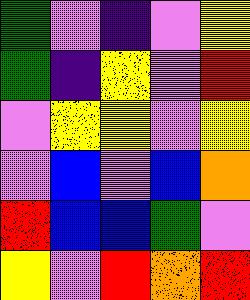[["green", "violet", "indigo", "violet", "yellow"], ["green", "indigo", "yellow", "violet", "red"], ["violet", "yellow", "yellow", "violet", "yellow"], ["violet", "blue", "violet", "blue", "orange"], ["red", "blue", "blue", "green", "violet"], ["yellow", "violet", "red", "orange", "red"]]